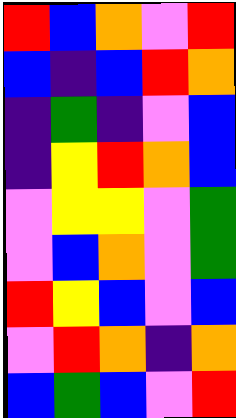[["red", "blue", "orange", "violet", "red"], ["blue", "indigo", "blue", "red", "orange"], ["indigo", "green", "indigo", "violet", "blue"], ["indigo", "yellow", "red", "orange", "blue"], ["violet", "yellow", "yellow", "violet", "green"], ["violet", "blue", "orange", "violet", "green"], ["red", "yellow", "blue", "violet", "blue"], ["violet", "red", "orange", "indigo", "orange"], ["blue", "green", "blue", "violet", "red"]]